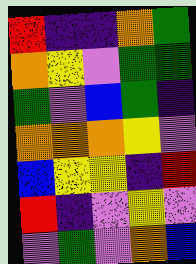[["red", "indigo", "indigo", "orange", "green"], ["orange", "yellow", "violet", "green", "green"], ["green", "violet", "blue", "green", "indigo"], ["orange", "orange", "orange", "yellow", "violet"], ["blue", "yellow", "yellow", "indigo", "red"], ["red", "indigo", "violet", "yellow", "violet"], ["violet", "green", "violet", "orange", "blue"]]